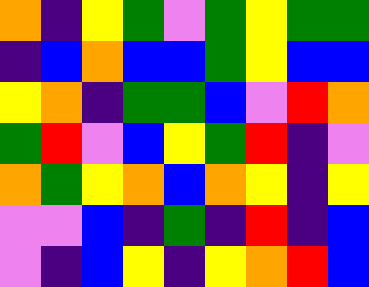[["orange", "indigo", "yellow", "green", "violet", "green", "yellow", "green", "green"], ["indigo", "blue", "orange", "blue", "blue", "green", "yellow", "blue", "blue"], ["yellow", "orange", "indigo", "green", "green", "blue", "violet", "red", "orange"], ["green", "red", "violet", "blue", "yellow", "green", "red", "indigo", "violet"], ["orange", "green", "yellow", "orange", "blue", "orange", "yellow", "indigo", "yellow"], ["violet", "violet", "blue", "indigo", "green", "indigo", "red", "indigo", "blue"], ["violet", "indigo", "blue", "yellow", "indigo", "yellow", "orange", "red", "blue"]]